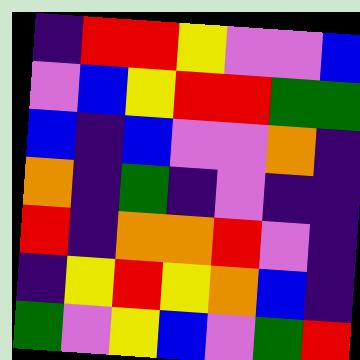[["indigo", "red", "red", "yellow", "violet", "violet", "blue"], ["violet", "blue", "yellow", "red", "red", "green", "green"], ["blue", "indigo", "blue", "violet", "violet", "orange", "indigo"], ["orange", "indigo", "green", "indigo", "violet", "indigo", "indigo"], ["red", "indigo", "orange", "orange", "red", "violet", "indigo"], ["indigo", "yellow", "red", "yellow", "orange", "blue", "indigo"], ["green", "violet", "yellow", "blue", "violet", "green", "red"]]